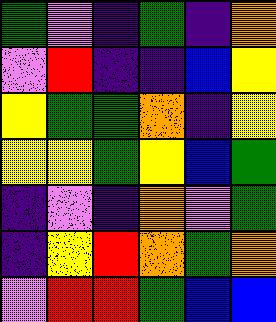[["green", "violet", "indigo", "green", "indigo", "orange"], ["violet", "red", "indigo", "indigo", "blue", "yellow"], ["yellow", "green", "green", "orange", "indigo", "yellow"], ["yellow", "yellow", "green", "yellow", "blue", "green"], ["indigo", "violet", "indigo", "orange", "violet", "green"], ["indigo", "yellow", "red", "orange", "green", "orange"], ["violet", "red", "red", "green", "blue", "blue"]]